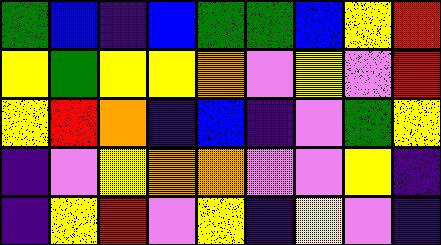[["green", "blue", "indigo", "blue", "green", "green", "blue", "yellow", "red"], ["yellow", "green", "yellow", "yellow", "orange", "violet", "yellow", "violet", "red"], ["yellow", "red", "orange", "indigo", "blue", "indigo", "violet", "green", "yellow"], ["indigo", "violet", "yellow", "orange", "orange", "violet", "violet", "yellow", "indigo"], ["indigo", "yellow", "red", "violet", "yellow", "indigo", "yellow", "violet", "indigo"]]